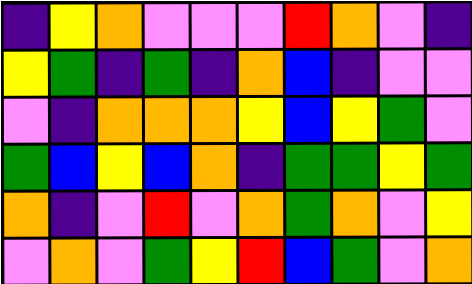[["indigo", "yellow", "orange", "violet", "violet", "violet", "red", "orange", "violet", "indigo"], ["yellow", "green", "indigo", "green", "indigo", "orange", "blue", "indigo", "violet", "violet"], ["violet", "indigo", "orange", "orange", "orange", "yellow", "blue", "yellow", "green", "violet"], ["green", "blue", "yellow", "blue", "orange", "indigo", "green", "green", "yellow", "green"], ["orange", "indigo", "violet", "red", "violet", "orange", "green", "orange", "violet", "yellow"], ["violet", "orange", "violet", "green", "yellow", "red", "blue", "green", "violet", "orange"]]